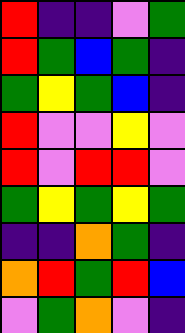[["red", "indigo", "indigo", "violet", "green"], ["red", "green", "blue", "green", "indigo"], ["green", "yellow", "green", "blue", "indigo"], ["red", "violet", "violet", "yellow", "violet"], ["red", "violet", "red", "red", "violet"], ["green", "yellow", "green", "yellow", "green"], ["indigo", "indigo", "orange", "green", "indigo"], ["orange", "red", "green", "red", "blue"], ["violet", "green", "orange", "violet", "indigo"]]